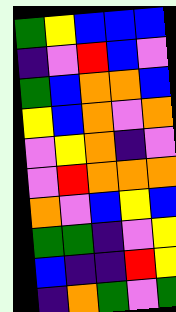[["green", "yellow", "blue", "blue", "blue"], ["indigo", "violet", "red", "blue", "violet"], ["green", "blue", "orange", "orange", "blue"], ["yellow", "blue", "orange", "violet", "orange"], ["violet", "yellow", "orange", "indigo", "violet"], ["violet", "red", "orange", "orange", "orange"], ["orange", "violet", "blue", "yellow", "blue"], ["green", "green", "indigo", "violet", "yellow"], ["blue", "indigo", "indigo", "red", "yellow"], ["indigo", "orange", "green", "violet", "green"]]